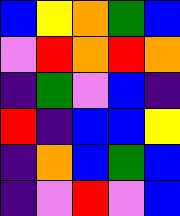[["blue", "yellow", "orange", "green", "blue"], ["violet", "red", "orange", "red", "orange"], ["indigo", "green", "violet", "blue", "indigo"], ["red", "indigo", "blue", "blue", "yellow"], ["indigo", "orange", "blue", "green", "blue"], ["indigo", "violet", "red", "violet", "blue"]]